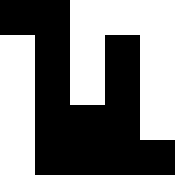[["black", "black", "white", "white", "white"], ["white", "black", "white", "black", "white"], ["white", "black", "white", "black", "white"], ["white", "black", "black", "black", "white"], ["white", "black", "black", "black", "black"]]